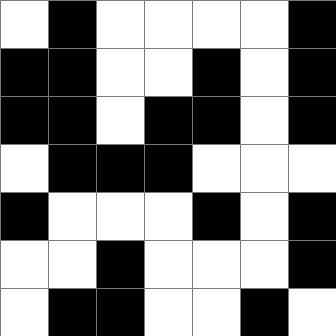[["white", "black", "white", "white", "white", "white", "black"], ["black", "black", "white", "white", "black", "white", "black"], ["black", "black", "white", "black", "black", "white", "black"], ["white", "black", "black", "black", "white", "white", "white"], ["black", "white", "white", "white", "black", "white", "black"], ["white", "white", "black", "white", "white", "white", "black"], ["white", "black", "black", "white", "white", "black", "white"]]